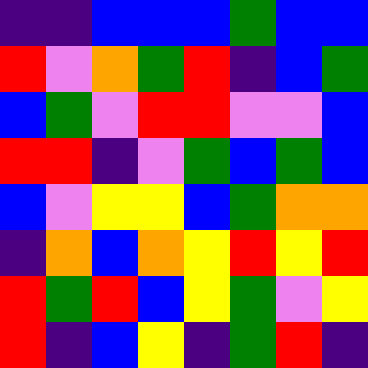[["indigo", "indigo", "blue", "blue", "blue", "green", "blue", "blue"], ["red", "violet", "orange", "green", "red", "indigo", "blue", "green"], ["blue", "green", "violet", "red", "red", "violet", "violet", "blue"], ["red", "red", "indigo", "violet", "green", "blue", "green", "blue"], ["blue", "violet", "yellow", "yellow", "blue", "green", "orange", "orange"], ["indigo", "orange", "blue", "orange", "yellow", "red", "yellow", "red"], ["red", "green", "red", "blue", "yellow", "green", "violet", "yellow"], ["red", "indigo", "blue", "yellow", "indigo", "green", "red", "indigo"]]